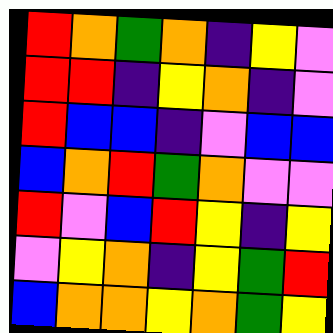[["red", "orange", "green", "orange", "indigo", "yellow", "violet"], ["red", "red", "indigo", "yellow", "orange", "indigo", "violet"], ["red", "blue", "blue", "indigo", "violet", "blue", "blue"], ["blue", "orange", "red", "green", "orange", "violet", "violet"], ["red", "violet", "blue", "red", "yellow", "indigo", "yellow"], ["violet", "yellow", "orange", "indigo", "yellow", "green", "red"], ["blue", "orange", "orange", "yellow", "orange", "green", "yellow"]]